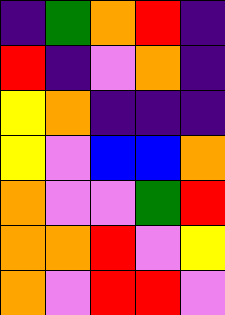[["indigo", "green", "orange", "red", "indigo"], ["red", "indigo", "violet", "orange", "indigo"], ["yellow", "orange", "indigo", "indigo", "indigo"], ["yellow", "violet", "blue", "blue", "orange"], ["orange", "violet", "violet", "green", "red"], ["orange", "orange", "red", "violet", "yellow"], ["orange", "violet", "red", "red", "violet"]]